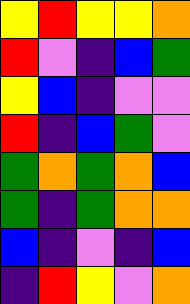[["yellow", "red", "yellow", "yellow", "orange"], ["red", "violet", "indigo", "blue", "green"], ["yellow", "blue", "indigo", "violet", "violet"], ["red", "indigo", "blue", "green", "violet"], ["green", "orange", "green", "orange", "blue"], ["green", "indigo", "green", "orange", "orange"], ["blue", "indigo", "violet", "indigo", "blue"], ["indigo", "red", "yellow", "violet", "orange"]]